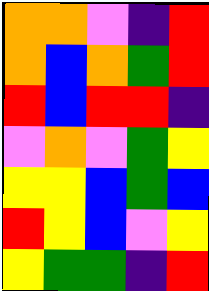[["orange", "orange", "violet", "indigo", "red"], ["orange", "blue", "orange", "green", "red"], ["red", "blue", "red", "red", "indigo"], ["violet", "orange", "violet", "green", "yellow"], ["yellow", "yellow", "blue", "green", "blue"], ["red", "yellow", "blue", "violet", "yellow"], ["yellow", "green", "green", "indigo", "red"]]